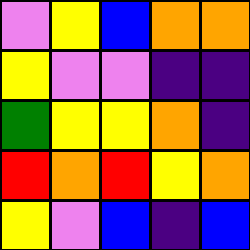[["violet", "yellow", "blue", "orange", "orange"], ["yellow", "violet", "violet", "indigo", "indigo"], ["green", "yellow", "yellow", "orange", "indigo"], ["red", "orange", "red", "yellow", "orange"], ["yellow", "violet", "blue", "indigo", "blue"]]